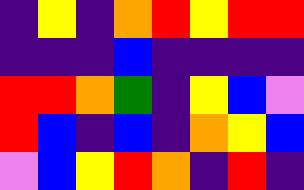[["indigo", "yellow", "indigo", "orange", "red", "yellow", "red", "red"], ["indigo", "indigo", "indigo", "blue", "indigo", "indigo", "indigo", "indigo"], ["red", "red", "orange", "green", "indigo", "yellow", "blue", "violet"], ["red", "blue", "indigo", "blue", "indigo", "orange", "yellow", "blue"], ["violet", "blue", "yellow", "red", "orange", "indigo", "red", "indigo"]]